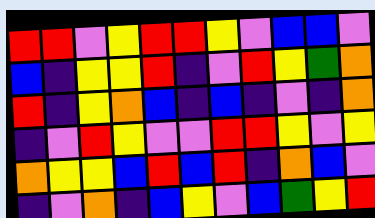[["red", "red", "violet", "yellow", "red", "red", "yellow", "violet", "blue", "blue", "violet"], ["blue", "indigo", "yellow", "yellow", "red", "indigo", "violet", "red", "yellow", "green", "orange"], ["red", "indigo", "yellow", "orange", "blue", "indigo", "blue", "indigo", "violet", "indigo", "orange"], ["indigo", "violet", "red", "yellow", "violet", "violet", "red", "red", "yellow", "violet", "yellow"], ["orange", "yellow", "yellow", "blue", "red", "blue", "red", "indigo", "orange", "blue", "violet"], ["indigo", "violet", "orange", "indigo", "blue", "yellow", "violet", "blue", "green", "yellow", "red"]]